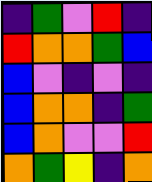[["indigo", "green", "violet", "red", "indigo"], ["red", "orange", "orange", "green", "blue"], ["blue", "violet", "indigo", "violet", "indigo"], ["blue", "orange", "orange", "indigo", "green"], ["blue", "orange", "violet", "violet", "red"], ["orange", "green", "yellow", "indigo", "orange"]]